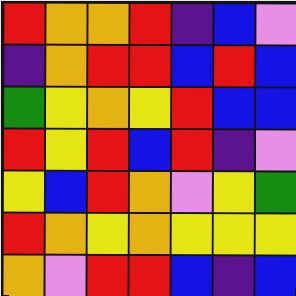[["red", "orange", "orange", "red", "indigo", "blue", "violet"], ["indigo", "orange", "red", "red", "blue", "red", "blue"], ["green", "yellow", "orange", "yellow", "red", "blue", "blue"], ["red", "yellow", "red", "blue", "red", "indigo", "violet"], ["yellow", "blue", "red", "orange", "violet", "yellow", "green"], ["red", "orange", "yellow", "orange", "yellow", "yellow", "yellow"], ["orange", "violet", "red", "red", "blue", "indigo", "blue"]]